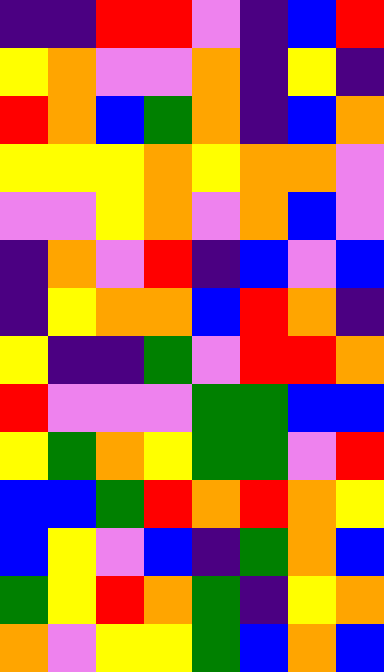[["indigo", "indigo", "red", "red", "violet", "indigo", "blue", "red"], ["yellow", "orange", "violet", "violet", "orange", "indigo", "yellow", "indigo"], ["red", "orange", "blue", "green", "orange", "indigo", "blue", "orange"], ["yellow", "yellow", "yellow", "orange", "yellow", "orange", "orange", "violet"], ["violet", "violet", "yellow", "orange", "violet", "orange", "blue", "violet"], ["indigo", "orange", "violet", "red", "indigo", "blue", "violet", "blue"], ["indigo", "yellow", "orange", "orange", "blue", "red", "orange", "indigo"], ["yellow", "indigo", "indigo", "green", "violet", "red", "red", "orange"], ["red", "violet", "violet", "violet", "green", "green", "blue", "blue"], ["yellow", "green", "orange", "yellow", "green", "green", "violet", "red"], ["blue", "blue", "green", "red", "orange", "red", "orange", "yellow"], ["blue", "yellow", "violet", "blue", "indigo", "green", "orange", "blue"], ["green", "yellow", "red", "orange", "green", "indigo", "yellow", "orange"], ["orange", "violet", "yellow", "yellow", "green", "blue", "orange", "blue"]]